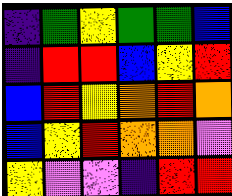[["indigo", "green", "yellow", "green", "green", "blue"], ["indigo", "red", "red", "blue", "yellow", "red"], ["blue", "red", "yellow", "orange", "red", "orange"], ["blue", "yellow", "red", "orange", "orange", "violet"], ["yellow", "violet", "violet", "indigo", "red", "red"]]